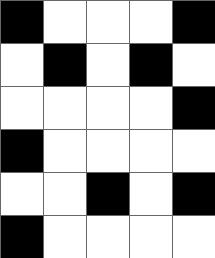[["black", "white", "white", "white", "black"], ["white", "black", "white", "black", "white"], ["white", "white", "white", "white", "black"], ["black", "white", "white", "white", "white"], ["white", "white", "black", "white", "black"], ["black", "white", "white", "white", "white"]]